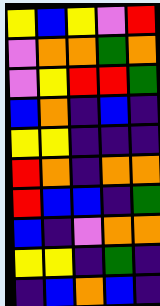[["yellow", "blue", "yellow", "violet", "red"], ["violet", "orange", "orange", "green", "orange"], ["violet", "yellow", "red", "red", "green"], ["blue", "orange", "indigo", "blue", "indigo"], ["yellow", "yellow", "indigo", "indigo", "indigo"], ["red", "orange", "indigo", "orange", "orange"], ["red", "blue", "blue", "indigo", "green"], ["blue", "indigo", "violet", "orange", "orange"], ["yellow", "yellow", "indigo", "green", "indigo"], ["indigo", "blue", "orange", "blue", "indigo"]]